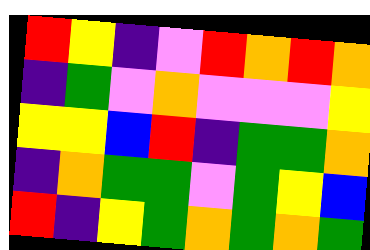[["red", "yellow", "indigo", "violet", "red", "orange", "red", "orange"], ["indigo", "green", "violet", "orange", "violet", "violet", "violet", "yellow"], ["yellow", "yellow", "blue", "red", "indigo", "green", "green", "orange"], ["indigo", "orange", "green", "green", "violet", "green", "yellow", "blue"], ["red", "indigo", "yellow", "green", "orange", "green", "orange", "green"]]